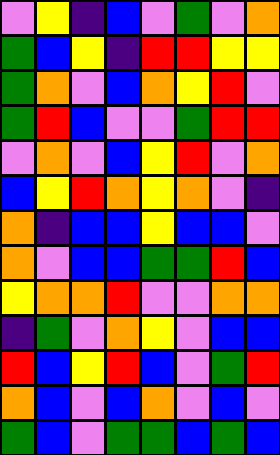[["violet", "yellow", "indigo", "blue", "violet", "green", "violet", "orange"], ["green", "blue", "yellow", "indigo", "red", "red", "yellow", "yellow"], ["green", "orange", "violet", "blue", "orange", "yellow", "red", "violet"], ["green", "red", "blue", "violet", "violet", "green", "red", "red"], ["violet", "orange", "violet", "blue", "yellow", "red", "violet", "orange"], ["blue", "yellow", "red", "orange", "yellow", "orange", "violet", "indigo"], ["orange", "indigo", "blue", "blue", "yellow", "blue", "blue", "violet"], ["orange", "violet", "blue", "blue", "green", "green", "red", "blue"], ["yellow", "orange", "orange", "red", "violet", "violet", "orange", "orange"], ["indigo", "green", "violet", "orange", "yellow", "violet", "blue", "blue"], ["red", "blue", "yellow", "red", "blue", "violet", "green", "red"], ["orange", "blue", "violet", "blue", "orange", "violet", "blue", "violet"], ["green", "blue", "violet", "green", "green", "blue", "green", "blue"]]